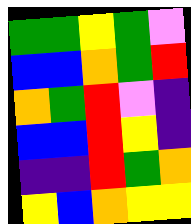[["green", "green", "yellow", "green", "violet"], ["blue", "blue", "orange", "green", "red"], ["orange", "green", "red", "violet", "indigo"], ["blue", "blue", "red", "yellow", "indigo"], ["indigo", "indigo", "red", "green", "orange"], ["yellow", "blue", "orange", "yellow", "yellow"]]